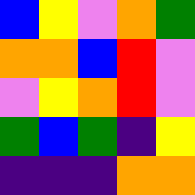[["blue", "yellow", "violet", "orange", "green"], ["orange", "orange", "blue", "red", "violet"], ["violet", "yellow", "orange", "red", "violet"], ["green", "blue", "green", "indigo", "yellow"], ["indigo", "indigo", "indigo", "orange", "orange"]]